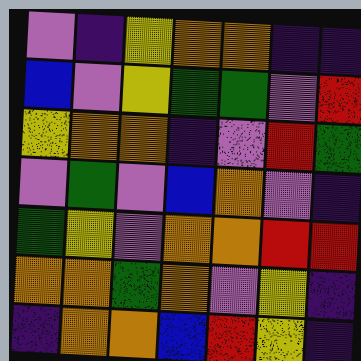[["violet", "indigo", "yellow", "orange", "orange", "indigo", "indigo"], ["blue", "violet", "yellow", "green", "green", "violet", "red"], ["yellow", "orange", "orange", "indigo", "violet", "red", "green"], ["violet", "green", "violet", "blue", "orange", "violet", "indigo"], ["green", "yellow", "violet", "orange", "orange", "red", "red"], ["orange", "orange", "green", "orange", "violet", "yellow", "indigo"], ["indigo", "orange", "orange", "blue", "red", "yellow", "indigo"]]